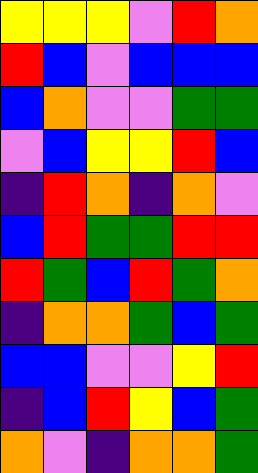[["yellow", "yellow", "yellow", "violet", "red", "orange"], ["red", "blue", "violet", "blue", "blue", "blue"], ["blue", "orange", "violet", "violet", "green", "green"], ["violet", "blue", "yellow", "yellow", "red", "blue"], ["indigo", "red", "orange", "indigo", "orange", "violet"], ["blue", "red", "green", "green", "red", "red"], ["red", "green", "blue", "red", "green", "orange"], ["indigo", "orange", "orange", "green", "blue", "green"], ["blue", "blue", "violet", "violet", "yellow", "red"], ["indigo", "blue", "red", "yellow", "blue", "green"], ["orange", "violet", "indigo", "orange", "orange", "green"]]